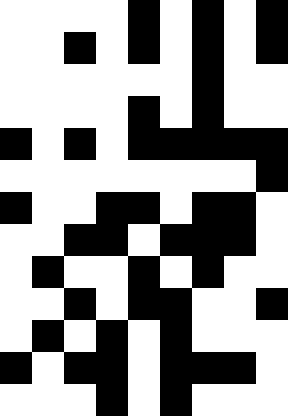[["white", "white", "white", "white", "black", "white", "black", "white", "black"], ["white", "white", "black", "white", "black", "white", "black", "white", "black"], ["white", "white", "white", "white", "white", "white", "black", "white", "white"], ["white", "white", "white", "white", "black", "white", "black", "white", "white"], ["black", "white", "black", "white", "black", "black", "black", "black", "black"], ["white", "white", "white", "white", "white", "white", "white", "white", "black"], ["black", "white", "white", "black", "black", "white", "black", "black", "white"], ["white", "white", "black", "black", "white", "black", "black", "black", "white"], ["white", "black", "white", "white", "black", "white", "black", "white", "white"], ["white", "white", "black", "white", "black", "black", "white", "white", "black"], ["white", "black", "white", "black", "white", "black", "white", "white", "white"], ["black", "white", "black", "black", "white", "black", "black", "black", "white"], ["white", "white", "white", "black", "white", "black", "white", "white", "white"]]